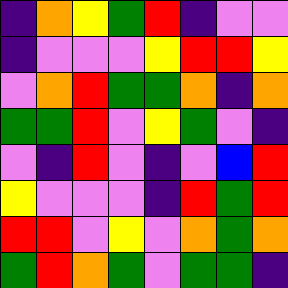[["indigo", "orange", "yellow", "green", "red", "indigo", "violet", "violet"], ["indigo", "violet", "violet", "violet", "yellow", "red", "red", "yellow"], ["violet", "orange", "red", "green", "green", "orange", "indigo", "orange"], ["green", "green", "red", "violet", "yellow", "green", "violet", "indigo"], ["violet", "indigo", "red", "violet", "indigo", "violet", "blue", "red"], ["yellow", "violet", "violet", "violet", "indigo", "red", "green", "red"], ["red", "red", "violet", "yellow", "violet", "orange", "green", "orange"], ["green", "red", "orange", "green", "violet", "green", "green", "indigo"]]